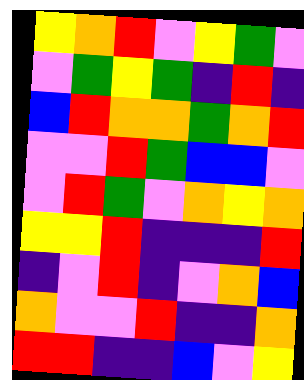[["yellow", "orange", "red", "violet", "yellow", "green", "violet"], ["violet", "green", "yellow", "green", "indigo", "red", "indigo"], ["blue", "red", "orange", "orange", "green", "orange", "red"], ["violet", "violet", "red", "green", "blue", "blue", "violet"], ["violet", "red", "green", "violet", "orange", "yellow", "orange"], ["yellow", "yellow", "red", "indigo", "indigo", "indigo", "red"], ["indigo", "violet", "red", "indigo", "violet", "orange", "blue"], ["orange", "violet", "violet", "red", "indigo", "indigo", "orange"], ["red", "red", "indigo", "indigo", "blue", "violet", "yellow"]]